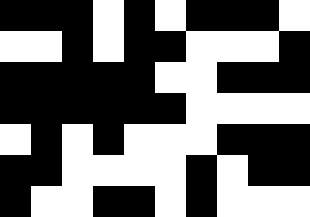[["black", "black", "black", "white", "black", "white", "black", "black", "black", "white"], ["white", "white", "black", "white", "black", "black", "white", "white", "white", "black"], ["black", "black", "black", "black", "black", "white", "white", "black", "black", "black"], ["black", "black", "black", "black", "black", "black", "white", "white", "white", "white"], ["white", "black", "white", "black", "white", "white", "white", "black", "black", "black"], ["black", "black", "white", "white", "white", "white", "black", "white", "black", "black"], ["black", "white", "white", "black", "black", "white", "black", "white", "white", "white"]]